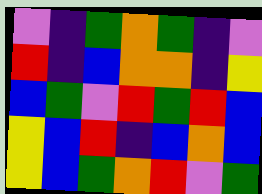[["violet", "indigo", "green", "orange", "green", "indigo", "violet"], ["red", "indigo", "blue", "orange", "orange", "indigo", "yellow"], ["blue", "green", "violet", "red", "green", "red", "blue"], ["yellow", "blue", "red", "indigo", "blue", "orange", "blue"], ["yellow", "blue", "green", "orange", "red", "violet", "green"]]